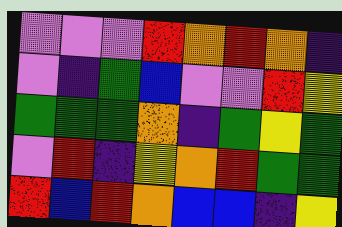[["violet", "violet", "violet", "red", "orange", "red", "orange", "indigo"], ["violet", "indigo", "green", "blue", "violet", "violet", "red", "yellow"], ["green", "green", "green", "orange", "indigo", "green", "yellow", "green"], ["violet", "red", "indigo", "yellow", "orange", "red", "green", "green"], ["red", "blue", "red", "orange", "blue", "blue", "indigo", "yellow"]]